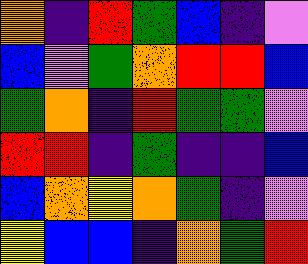[["orange", "indigo", "red", "green", "blue", "indigo", "violet"], ["blue", "violet", "green", "orange", "red", "red", "blue"], ["green", "orange", "indigo", "red", "green", "green", "violet"], ["red", "red", "indigo", "green", "indigo", "indigo", "blue"], ["blue", "orange", "yellow", "orange", "green", "indigo", "violet"], ["yellow", "blue", "blue", "indigo", "orange", "green", "red"]]